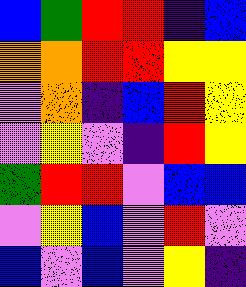[["blue", "green", "red", "red", "indigo", "blue"], ["orange", "orange", "red", "red", "yellow", "yellow"], ["violet", "orange", "indigo", "blue", "red", "yellow"], ["violet", "yellow", "violet", "indigo", "red", "yellow"], ["green", "red", "red", "violet", "blue", "blue"], ["violet", "yellow", "blue", "violet", "red", "violet"], ["blue", "violet", "blue", "violet", "yellow", "indigo"]]